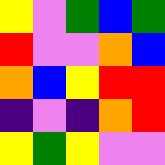[["yellow", "violet", "green", "blue", "green"], ["red", "violet", "violet", "orange", "blue"], ["orange", "blue", "yellow", "red", "red"], ["indigo", "violet", "indigo", "orange", "red"], ["yellow", "green", "yellow", "violet", "violet"]]